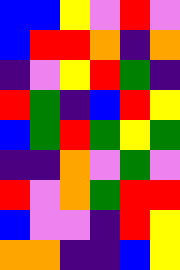[["blue", "blue", "yellow", "violet", "red", "violet"], ["blue", "red", "red", "orange", "indigo", "orange"], ["indigo", "violet", "yellow", "red", "green", "indigo"], ["red", "green", "indigo", "blue", "red", "yellow"], ["blue", "green", "red", "green", "yellow", "green"], ["indigo", "indigo", "orange", "violet", "green", "violet"], ["red", "violet", "orange", "green", "red", "red"], ["blue", "violet", "violet", "indigo", "red", "yellow"], ["orange", "orange", "indigo", "indigo", "blue", "yellow"]]